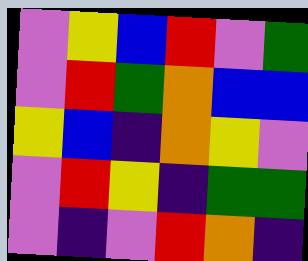[["violet", "yellow", "blue", "red", "violet", "green"], ["violet", "red", "green", "orange", "blue", "blue"], ["yellow", "blue", "indigo", "orange", "yellow", "violet"], ["violet", "red", "yellow", "indigo", "green", "green"], ["violet", "indigo", "violet", "red", "orange", "indigo"]]